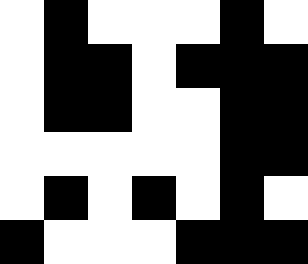[["white", "black", "white", "white", "white", "black", "white"], ["white", "black", "black", "white", "black", "black", "black"], ["white", "black", "black", "white", "white", "black", "black"], ["white", "white", "white", "white", "white", "black", "black"], ["white", "black", "white", "black", "white", "black", "white"], ["black", "white", "white", "white", "black", "black", "black"]]